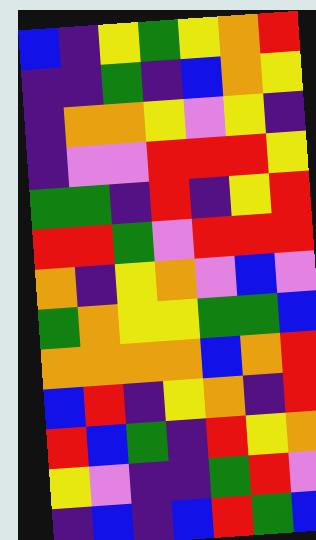[["blue", "indigo", "yellow", "green", "yellow", "orange", "red"], ["indigo", "indigo", "green", "indigo", "blue", "orange", "yellow"], ["indigo", "orange", "orange", "yellow", "violet", "yellow", "indigo"], ["indigo", "violet", "violet", "red", "red", "red", "yellow"], ["green", "green", "indigo", "red", "indigo", "yellow", "red"], ["red", "red", "green", "violet", "red", "red", "red"], ["orange", "indigo", "yellow", "orange", "violet", "blue", "violet"], ["green", "orange", "yellow", "yellow", "green", "green", "blue"], ["orange", "orange", "orange", "orange", "blue", "orange", "red"], ["blue", "red", "indigo", "yellow", "orange", "indigo", "red"], ["red", "blue", "green", "indigo", "red", "yellow", "orange"], ["yellow", "violet", "indigo", "indigo", "green", "red", "violet"], ["indigo", "blue", "indigo", "blue", "red", "green", "blue"]]